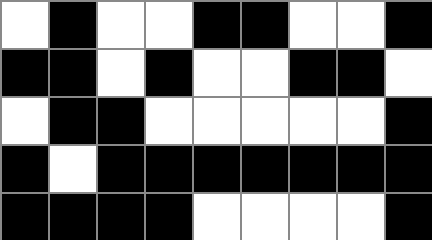[["white", "black", "white", "white", "black", "black", "white", "white", "black"], ["black", "black", "white", "black", "white", "white", "black", "black", "white"], ["white", "black", "black", "white", "white", "white", "white", "white", "black"], ["black", "white", "black", "black", "black", "black", "black", "black", "black"], ["black", "black", "black", "black", "white", "white", "white", "white", "black"]]